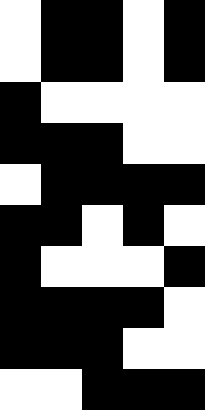[["white", "black", "black", "white", "black"], ["white", "black", "black", "white", "black"], ["black", "white", "white", "white", "white"], ["black", "black", "black", "white", "white"], ["white", "black", "black", "black", "black"], ["black", "black", "white", "black", "white"], ["black", "white", "white", "white", "black"], ["black", "black", "black", "black", "white"], ["black", "black", "black", "white", "white"], ["white", "white", "black", "black", "black"]]